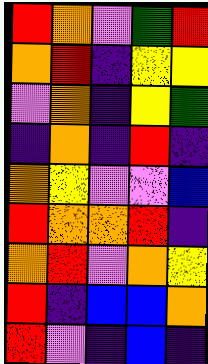[["red", "orange", "violet", "green", "red"], ["orange", "red", "indigo", "yellow", "yellow"], ["violet", "orange", "indigo", "yellow", "green"], ["indigo", "orange", "indigo", "red", "indigo"], ["orange", "yellow", "violet", "violet", "blue"], ["red", "orange", "orange", "red", "indigo"], ["orange", "red", "violet", "orange", "yellow"], ["red", "indigo", "blue", "blue", "orange"], ["red", "violet", "indigo", "blue", "indigo"]]